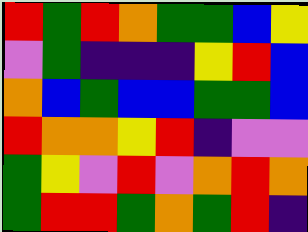[["red", "green", "red", "orange", "green", "green", "blue", "yellow"], ["violet", "green", "indigo", "indigo", "indigo", "yellow", "red", "blue"], ["orange", "blue", "green", "blue", "blue", "green", "green", "blue"], ["red", "orange", "orange", "yellow", "red", "indigo", "violet", "violet"], ["green", "yellow", "violet", "red", "violet", "orange", "red", "orange"], ["green", "red", "red", "green", "orange", "green", "red", "indigo"]]